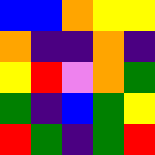[["blue", "blue", "orange", "yellow", "yellow"], ["orange", "indigo", "indigo", "orange", "indigo"], ["yellow", "red", "violet", "orange", "green"], ["green", "indigo", "blue", "green", "yellow"], ["red", "green", "indigo", "green", "red"]]